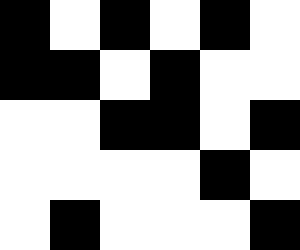[["black", "white", "black", "white", "black", "white"], ["black", "black", "white", "black", "white", "white"], ["white", "white", "black", "black", "white", "black"], ["white", "white", "white", "white", "black", "white"], ["white", "black", "white", "white", "white", "black"]]